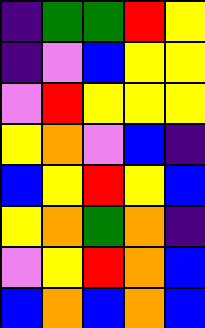[["indigo", "green", "green", "red", "yellow"], ["indigo", "violet", "blue", "yellow", "yellow"], ["violet", "red", "yellow", "yellow", "yellow"], ["yellow", "orange", "violet", "blue", "indigo"], ["blue", "yellow", "red", "yellow", "blue"], ["yellow", "orange", "green", "orange", "indigo"], ["violet", "yellow", "red", "orange", "blue"], ["blue", "orange", "blue", "orange", "blue"]]